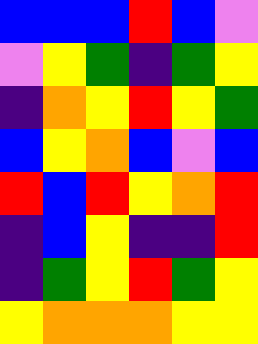[["blue", "blue", "blue", "red", "blue", "violet"], ["violet", "yellow", "green", "indigo", "green", "yellow"], ["indigo", "orange", "yellow", "red", "yellow", "green"], ["blue", "yellow", "orange", "blue", "violet", "blue"], ["red", "blue", "red", "yellow", "orange", "red"], ["indigo", "blue", "yellow", "indigo", "indigo", "red"], ["indigo", "green", "yellow", "red", "green", "yellow"], ["yellow", "orange", "orange", "orange", "yellow", "yellow"]]